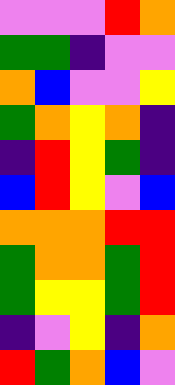[["violet", "violet", "violet", "red", "orange"], ["green", "green", "indigo", "violet", "violet"], ["orange", "blue", "violet", "violet", "yellow"], ["green", "orange", "yellow", "orange", "indigo"], ["indigo", "red", "yellow", "green", "indigo"], ["blue", "red", "yellow", "violet", "blue"], ["orange", "orange", "orange", "red", "red"], ["green", "orange", "orange", "green", "red"], ["green", "yellow", "yellow", "green", "red"], ["indigo", "violet", "yellow", "indigo", "orange"], ["red", "green", "orange", "blue", "violet"]]